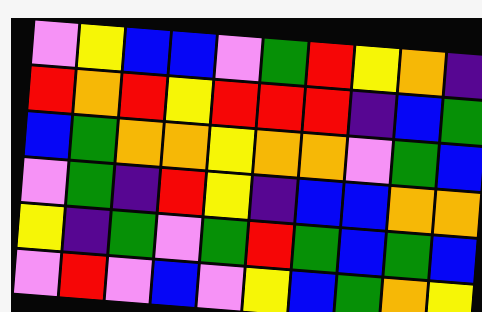[["violet", "yellow", "blue", "blue", "violet", "green", "red", "yellow", "orange", "indigo"], ["red", "orange", "red", "yellow", "red", "red", "red", "indigo", "blue", "green"], ["blue", "green", "orange", "orange", "yellow", "orange", "orange", "violet", "green", "blue"], ["violet", "green", "indigo", "red", "yellow", "indigo", "blue", "blue", "orange", "orange"], ["yellow", "indigo", "green", "violet", "green", "red", "green", "blue", "green", "blue"], ["violet", "red", "violet", "blue", "violet", "yellow", "blue", "green", "orange", "yellow"]]